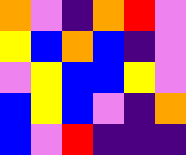[["orange", "violet", "indigo", "orange", "red", "violet"], ["yellow", "blue", "orange", "blue", "indigo", "violet"], ["violet", "yellow", "blue", "blue", "yellow", "violet"], ["blue", "yellow", "blue", "violet", "indigo", "orange"], ["blue", "violet", "red", "indigo", "indigo", "indigo"]]